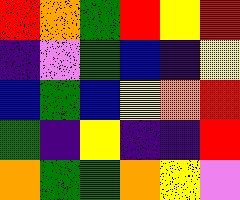[["red", "orange", "green", "red", "yellow", "red"], ["indigo", "violet", "green", "blue", "indigo", "yellow"], ["blue", "green", "blue", "yellow", "orange", "red"], ["green", "indigo", "yellow", "indigo", "indigo", "red"], ["orange", "green", "green", "orange", "yellow", "violet"]]